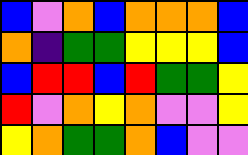[["blue", "violet", "orange", "blue", "orange", "orange", "orange", "blue"], ["orange", "indigo", "green", "green", "yellow", "yellow", "yellow", "blue"], ["blue", "red", "red", "blue", "red", "green", "green", "yellow"], ["red", "violet", "orange", "yellow", "orange", "violet", "violet", "yellow"], ["yellow", "orange", "green", "green", "orange", "blue", "violet", "violet"]]